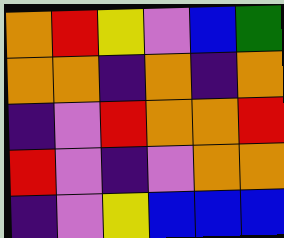[["orange", "red", "yellow", "violet", "blue", "green"], ["orange", "orange", "indigo", "orange", "indigo", "orange"], ["indigo", "violet", "red", "orange", "orange", "red"], ["red", "violet", "indigo", "violet", "orange", "orange"], ["indigo", "violet", "yellow", "blue", "blue", "blue"]]